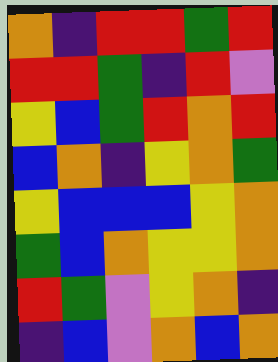[["orange", "indigo", "red", "red", "green", "red"], ["red", "red", "green", "indigo", "red", "violet"], ["yellow", "blue", "green", "red", "orange", "red"], ["blue", "orange", "indigo", "yellow", "orange", "green"], ["yellow", "blue", "blue", "blue", "yellow", "orange"], ["green", "blue", "orange", "yellow", "yellow", "orange"], ["red", "green", "violet", "yellow", "orange", "indigo"], ["indigo", "blue", "violet", "orange", "blue", "orange"]]